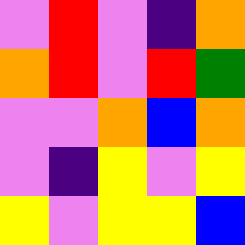[["violet", "red", "violet", "indigo", "orange"], ["orange", "red", "violet", "red", "green"], ["violet", "violet", "orange", "blue", "orange"], ["violet", "indigo", "yellow", "violet", "yellow"], ["yellow", "violet", "yellow", "yellow", "blue"]]